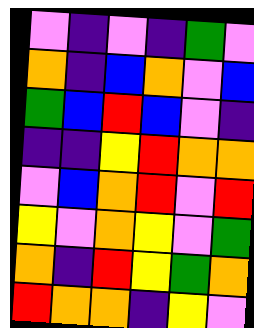[["violet", "indigo", "violet", "indigo", "green", "violet"], ["orange", "indigo", "blue", "orange", "violet", "blue"], ["green", "blue", "red", "blue", "violet", "indigo"], ["indigo", "indigo", "yellow", "red", "orange", "orange"], ["violet", "blue", "orange", "red", "violet", "red"], ["yellow", "violet", "orange", "yellow", "violet", "green"], ["orange", "indigo", "red", "yellow", "green", "orange"], ["red", "orange", "orange", "indigo", "yellow", "violet"]]